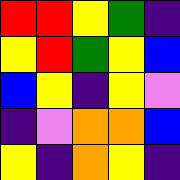[["red", "red", "yellow", "green", "indigo"], ["yellow", "red", "green", "yellow", "blue"], ["blue", "yellow", "indigo", "yellow", "violet"], ["indigo", "violet", "orange", "orange", "blue"], ["yellow", "indigo", "orange", "yellow", "indigo"]]